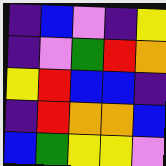[["indigo", "blue", "violet", "indigo", "yellow"], ["indigo", "violet", "green", "red", "orange"], ["yellow", "red", "blue", "blue", "indigo"], ["indigo", "red", "orange", "orange", "blue"], ["blue", "green", "yellow", "yellow", "violet"]]